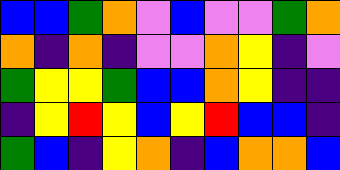[["blue", "blue", "green", "orange", "violet", "blue", "violet", "violet", "green", "orange"], ["orange", "indigo", "orange", "indigo", "violet", "violet", "orange", "yellow", "indigo", "violet"], ["green", "yellow", "yellow", "green", "blue", "blue", "orange", "yellow", "indigo", "indigo"], ["indigo", "yellow", "red", "yellow", "blue", "yellow", "red", "blue", "blue", "indigo"], ["green", "blue", "indigo", "yellow", "orange", "indigo", "blue", "orange", "orange", "blue"]]